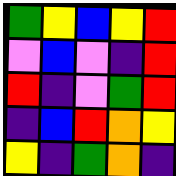[["green", "yellow", "blue", "yellow", "red"], ["violet", "blue", "violet", "indigo", "red"], ["red", "indigo", "violet", "green", "red"], ["indigo", "blue", "red", "orange", "yellow"], ["yellow", "indigo", "green", "orange", "indigo"]]